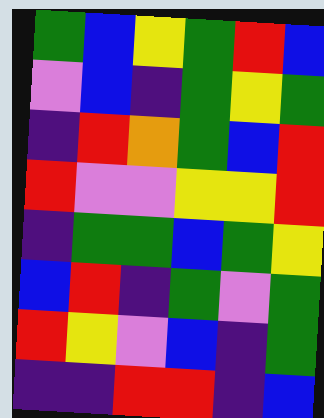[["green", "blue", "yellow", "green", "red", "blue"], ["violet", "blue", "indigo", "green", "yellow", "green"], ["indigo", "red", "orange", "green", "blue", "red"], ["red", "violet", "violet", "yellow", "yellow", "red"], ["indigo", "green", "green", "blue", "green", "yellow"], ["blue", "red", "indigo", "green", "violet", "green"], ["red", "yellow", "violet", "blue", "indigo", "green"], ["indigo", "indigo", "red", "red", "indigo", "blue"]]